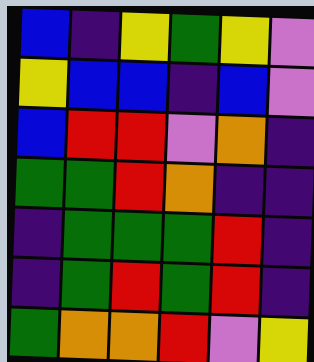[["blue", "indigo", "yellow", "green", "yellow", "violet"], ["yellow", "blue", "blue", "indigo", "blue", "violet"], ["blue", "red", "red", "violet", "orange", "indigo"], ["green", "green", "red", "orange", "indigo", "indigo"], ["indigo", "green", "green", "green", "red", "indigo"], ["indigo", "green", "red", "green", "red", "indigo"], ["green", "orange", "orange", "red", "violet", "yellow"]]